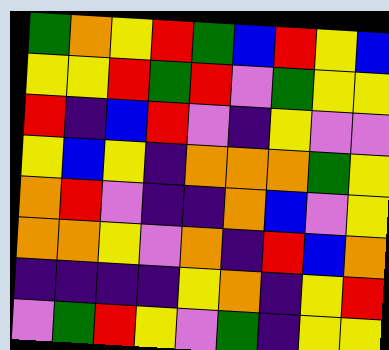[["green", "orange", "yellow", "red", "green", "blue", "red", "yellow", "blue"], ["yellow", "yellow", "red", "green", "red", "violet", "green", "yellow", "yellow"], ["red", "indigo", "blue", "red", "violet", "indigo", "yellow", "violet", "violet"], ["yellow", "blue", "yellow", "indigo", "orange", "orange", "orange", "green", "yellow"], ["orange", "red", "violet", "indigo", "indigo", "orange", "blue", "violet", "yellow"], ["orange", "orange", "yellow", "violet", "orange", "indigo", "red", "blue", "orange"], ["indigo", "indigo", "indigo", "indigo", "yellow", "orange", "indigo", "yellow", "red"], ["violet", "green", "red", "yellow", "violet", "green", "indigo", "yellow", "yellow"]]